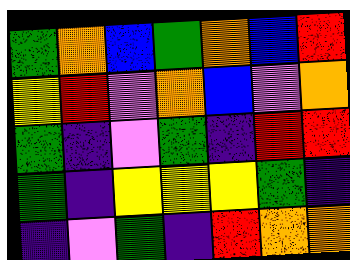[["green", "orange", "blue", "green", "orange", "blue", "red"], ["yellow", "red", "violet", "orange", "blue", "violet", "orange"], ["green", "indigo", "violet", "green", "indigo", "red", "red"], ["green", "indigo", "yellow", "yellow", "yellow", "green", "indigo"], ["indigo", "violet", "green", "indigo", "red", "orange", "orange"]]